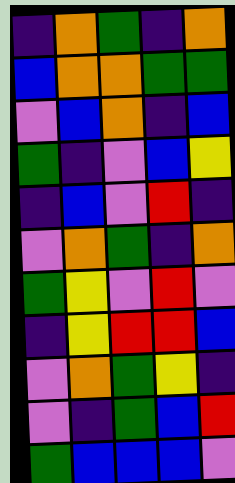[["indigo", "orange", "green", "indigo", "orange"], ["blue", "orange", "orange", "green", "green"], ["violet", "blue", "orange", "indigo", "blue"], ["green", "indigo", "violet", "blue", "yellow"], ["indigo", "blue", "violet", "red", "indigo"], ["violet", "orange", "green", "indigo", "orange"], ["green", "yellow", "violet", "red", "violet"], ["indigo", "yellow", "red", "red", "blue"], ["violet", "orange", "green", "yellow", "indigo"], ["violet", "indigo", "green", "blue", "red"], ["green", "blue", "blue", "blue", "violet"]]